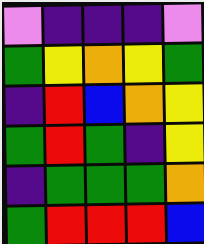[["violet", "indigo", "indigo", "indigo", "violet"], ["green", "yellow", "orange", "yellow", "green"], ["indigo", "red", "blue", "orange", "yellow"], ["green", "red", "green", "indigo", "yellow"], ["indigo", "green", "green", "green", "orange"], ["green", "red", "red", "red", "blue"]]